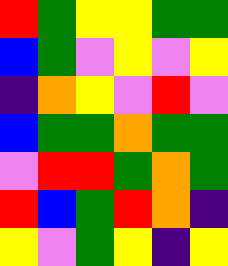[["red", "green", "yellow", "yellow", "green", "green"], ["blue", "green", "violet", "yellow", "violet", "yellow"], ["indigo", "orange", "yellow", "violet", "red", "violet"], ["blue", "green", "green", "orange", "green", "green"], ["violet", "red", "red", "green", "orange", "green"], ["red", "blue", "green", "red", "orange", "indigo"], ["yellow", "violet", "green", "yellow", "indigo", "yellow"]]